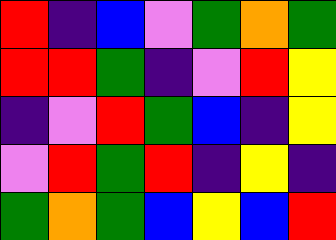[["red", "indigo", "blue", "violet", "green", "orange", "green"], ["red", "red", "green", "indigo", "violet", "red", "yellow"], ["indigo", "violet", "red", "green", "blue", "indigo", "yellow"], ["violet", "red", "green", "red", "indigo", "yellow", "indigo"], ["green", "orange", "green", "blue", "yellow", "blue", "red"]]